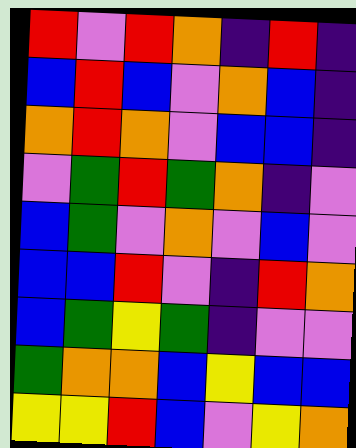[["red", "violet", "red", "orange", "indigo", "red", "indigo"], ["blue", "red", "blue", "violet", "orange", "blue", "indigo"], ["orange", "red", "orange", "violet", "blue", "blue", "indigo"], ["violet", "green", "red", "green", "orange", "indigo", "violet"], ["blue", "green", "violet", "orange", "violet", "blue", "violet"], ["blue", "blue", "red", "violet", "indigo", "red", "orange"], ["blue", "green", "yellow", "green", "indigo", "violet", "violet"], ["green", "orange", "orange", "blue", "yellow", "blue", "blue"], ["yellow", "yellow", "red", "blue", "violet", "yellow", "orange"]]